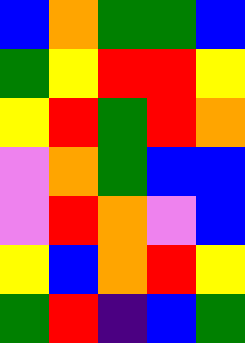[["blue", "orange", "green", "green", "blue"], ["green", "yellow", "red", "red", "yellow"], ["yellow", "red", "green", "red", "orange"], ["violet", "orange", "green", "blue", "blue"], ["violet", "red", "orange", "violet", "blue"], ["yellow", "blue", "orange", "red", "yellow"], ["green", "red", "indigo", "blue", "green"]]